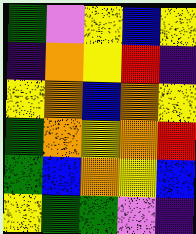[["green", "violet", "yellow", "blue", "yellow"], ["indigo", "orange", "yellow", "red", "indigo"], ["yellow", "orange", "blue", "orange", "yellow"], ["green", "orange", "yellow", "orange", "red"], ["green", "blue", "orange", "yellow", "blue"], ["yellow", "green", "green", "violet", "indigo"]]